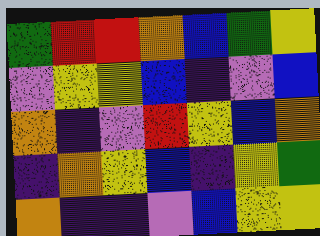[["green", "red", "red", "orange", "blue", "green", "yellow"], ["violet", "yellow", "yellow", "blue", "indigo", "violet", "blue"], ["orange", "indigo", "violet", "red", "yellow", "blue", "orange"], ["indigo", "orange", "yellow", "blue", "indigo", "yellow", "green"], ["orange", "indigo", "indigo", "violet", "blue", "yellow", "yellow"]]